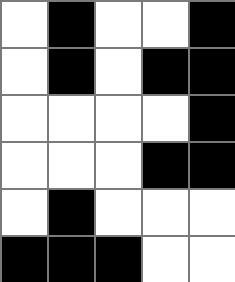[["white", "black", "white", "white", "black"], ["white", "black", "white", "black", "black"], ["white", "white", "white", "white", "black"], ["white", "white", "white", "black", "black"], ["white", "black", "white", "white", "white"], ["black", "black", "black", "white", "white"]]